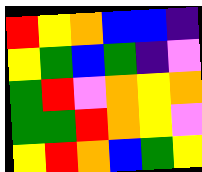[["red", "yellow", "orange", "blue", "blue", "indigo"], ["yellow", "green", "blue", "green", "indigo", "violet"], ["green", "red", "violet", "orange", "yellow", "orange"], ["green", "green", "red", "orange", "yellow", "violet"], ["yellow", "red", "orange", "blue", "green", "yellow"]]